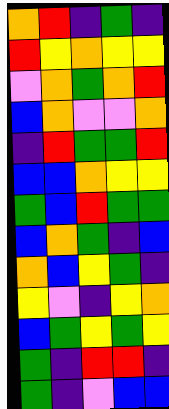[["orange", "red", "indigo", "green", "indigo"], ["red", "yellow", "orange", "yellow", "yellow"], ["violet", "orange", "green", "orange", "red"], ["blue", "orange", "violet", "violet", "orange"], ["indigo", "red", "green", "green", "red"], ["blue", "blue", "orange", "yellow", "yellow"], ["green", "blue", "red", "green", "green"], ["blue", "orange", "green", "indigo", "blue"], ["orange", "blue", "yellow", "green", "indigo"], ["yellow", "violet", "indigo", "yellow", "orange"], ["blue", "green", "yellow", "green", "yellow"], ["green", "indigo", "red", "red", "indigo"], ["green", "indigo", "violet", "blue", "blue"]]